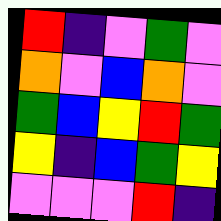[["red", "indigo", "violet", "green", "violet"], ["orange", "violet", "blue", "orange", "violet"], ["green", "blue", "yellow", "red", "green"], ["yellow", "indigo", "blue", "green", "yellow"], ["violet", "violet", "violet", "red", "indigo"]]